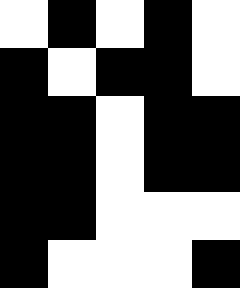[["white", "black", "white", "black", "white"], ["black", "white", "black", "black", "white"], ["black", "black", "white", "black", "black"], ["black", "black", "white", "black", "black"], ["black", "black", "white", "white", "white"], ["black", "white", "white", "white", "black"]]